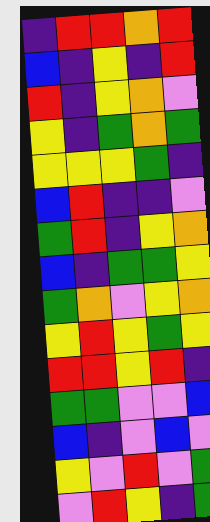[["indigo", "red", "red", "orange", "red"], ["blue", "indigo", "yellow", "indigo", "red"], ["red", "indigo", "yellow", "orange", "violet"], ["yellow", "indigo", "green", "orange", "green"], ["yellow", "yellow", "yellow", "green", "indigo"], ["blue", "red", "indigo", "indigo", "violet"], ["green", "red", "indigo", "yellow", "orange"], ["blue", "indigo", "green", "green", "yellow"], ["green", "orange", "violet", "yellow", "orange"], ["yellow", "red", "yellow", "green", "yellow"], ["red", "red", "yellow", "red", "indigo"], ["green", "green", "violet", "violet", "blue"], ["blue", "indigo", "violet", "blue", "violet"], ["yellow", "violet", "red", "violet", "green"], ["violet", "red", "yellow", "indigo", "green"]]